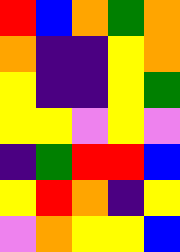[["red", "blue", "orange", "green", "orange"], ["orange", "indigo", "indigo", "yellow", "orange"], ["yellow", "indigo", "indigo", "yellow", "green"], ["yellow", "yellow", "violet", "yellow", "violet"], ["indigo", "green", "red", "red", "blue"], ["yellow", "red", "orange", "indigo", "yellow"], ["violet", "orange", "yellow", "yellow", "blue"]]